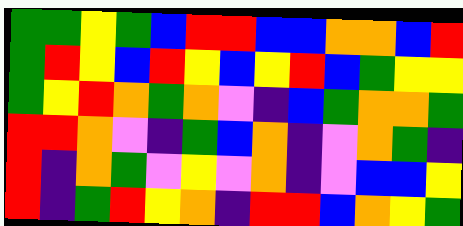[["green", "green", "yellow", "green", "blue", "red", "red", "blue", "blue", "orange", "orange", "blue", "red"], ["green", "red", "yellow", "blue", "red", "yellow", "blue", "yellow", "red", "blue", "green", "yellow", "yellow"], ["green", "yellow", "red", "orange", "green", "orange", "violet", "indigo", "blue", "green", "orange", "orange", "green"], ["red", "red", "orange", "violet", "indigo", "green", "blue", "orange", "indigo", "violet", "orange", "green", "indigo"], ["red", "indigo", "orange", "green", "violet", "yellow", "violet", "orange", "indigo", "violet", "blue", "blue", "yellow"], ["red", "indigo", "green", "red", "yellow", "orange", "indigo", "red", "red", "blue", "orange", "yellow", "green"]]